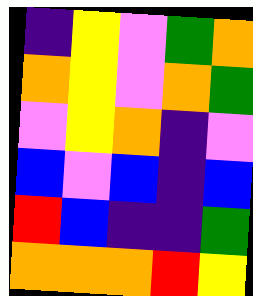[["indigo", "yellow", "violet", "green", "orange"], ["orange", "yellow", "violet", "orange", "green"], ["violet", "yellow", "orange", "indigo", "violet"], ["blue", "violet", "blue", "indigo", "blue"], ["red", "blue", "indigo", "indigo", "green"], ["orange", "orange", "orange", "red", "yellow"]]